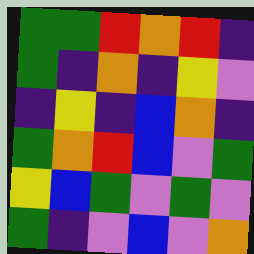[["green", "green", "red", "orange", "red", "indigo"], ["green", "indigo", "orange", "indigo", "yellow", "violet"], ["indigo", "yellow", "indigo", "blue", "orange", "indigo"], ["green", "orange", "red", "blue", "violet", "green"], ["yellow", "blue", "green", "violet", "green", "violet"], ["green", "indigo", "violet", "blue", "violet", "orange"]]